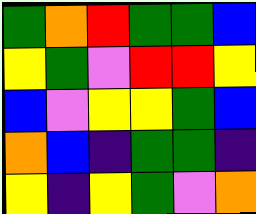[["green", "orange", "red", "green", "green", "blue"], ["yellow", "green", "violet", "red", "red", "yellow"], ["blue", "violet", "yellow", "yellow", "green", "blue"], ["orange", "blue", "indigo", "green", "green", "indigo"], ["yellow", "indigo", "yellow", "green", "violet", "orange"]]